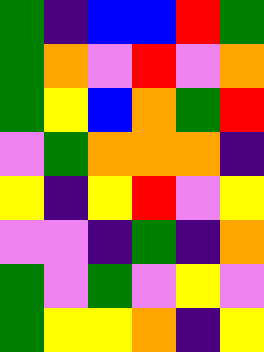[["green", "indigo", "blue", "blue", "red", "green"], ["green", "orange", "violet", "red", "violet", "orange"], ["green", "yellow", "blue", "orange", "green", "red"], ["violet", "green", "orange", "orange", "orange", "indigo"], ["yellow", "indigo", "yellow", "red", "violet", "yellow"], ["violet", "violet", "indigo", "green", "indigo", "orange"], ["green", "violet", "green", "violet", "yellow", "violet"], ["green", "yellow", "yellow", "orange", "indigo", "yellow"]]